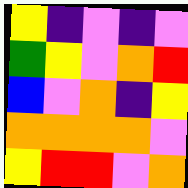[["yellow", "indigo", "violet", "indigo", "violet"], ["green", "yellow", "violet", "orange", "red"], ["blue", "violet", "orange", "indigo", "yellow"], ["orange", "orange", "orange", "orange", "violet"], ["yellow", "red", "red", "violet", "orange"]]